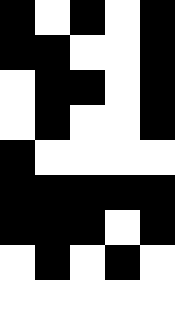[["black", "white", "black", "white", "black"], ["black", "black", "white", "white", "black"], ["white", "black", "black", "white", "black"], ["white", "black", "white", "white", "black"], ["black", "white", "white", "white", "white"], ["black", "black", "black", "black", "black"], ["black", "black", "black", "white", "black"], ["white", "black", "white", "black", "white"], ["white", "white", "white", "white", "white"]]